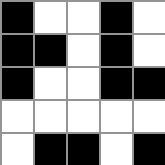[["black", "white", "white", "black", "white"], ["black", "black", "white", "black", "white"], ["black", "white", "white", "black", "black"], ["white", "white", "white", "white", "white"], ["white", "black", "black", "white", "black"]]